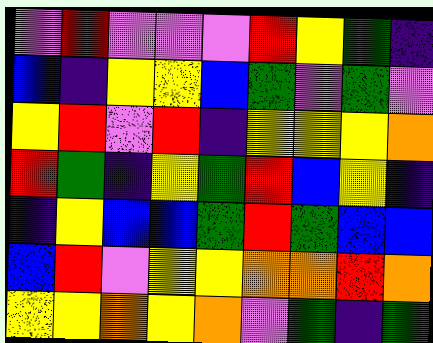[["violet", "red", "violet", "violet", "violet", "red", "yellow", "green", "indigo"], ["blue", "indigo", "yellow", "yellow", "blue", "green", "violet", "green", "violet"], ["yellow", "red", "violet", "red", "indigo", "yellow", "yellow", "yellow", "orange"], ["red", "green", "indigo", "yellow", "green", "red", "blue", "yellow", "indigo"], ["indigo", "yellow", "blue", "blue", "green", "red", "green", "blue", "blue"], ["blue", "red", "violet", "yellow", "yellow", "orange", "orange", "red", "orange"], ["yellow", "yellow", "orange", "yellow", "orange", "violet", "green", "indigo", "green"]]